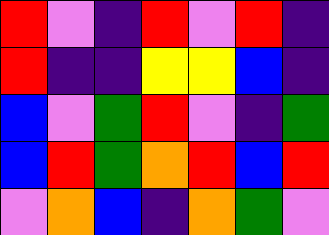[["red", "violet", "indigo", "red", "violet", "red", "indigo"], ["red", "indigo", "indigo", "yellow", "yellow", "blue", "indigo"], ["blue", "violet", "green", "red", "violet", "indigo", "green"], ["blue", "red", "green", "orange", "red", "blue", "red"], ["violet", "orange", "blue", "indigo", "orange", "green", "violet"]]